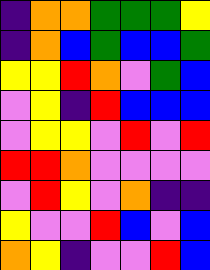[["indigo", "orange", "orange", "green", "green", "green", "yellow"], ["indigo", "orange", "blue", "green", "blue", "blue", "green"], ["yellow", "yellow", "red", "orange", "violet", "green", "blue"], ["violet", "yellow", "indigo", "red", "blue", "blue", "blue"], ["violet", "yellow", "yellow", "violet", "red", "violet", "red"], ["red", "red", "orange", "violet", "violet", "violet", "violet"], ["violet", "red", "yellow", "violet", "orange", "indigo", "indigo"], ["yellow", "violet", "violet", "red", "blue", "violet", "blue"], ["orange", "yellow", "indigo", "violet", "violet", "red", "blue"]]